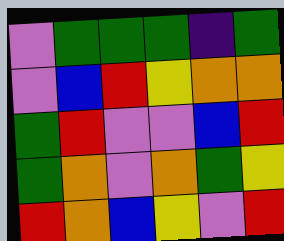[["violet", "green", "green", "green", "indigo", "green"], ["violet", "blue", "red", "yellow", "orange", "orange"], ["green", "red", "violet", "violet", "blue", "red"], ["green", "orange", "violet", "orange", "green", "yellow"], ["red", "orange", "blue", "yellow", "violet", "red"]]